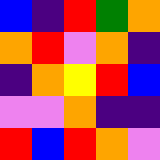[["blue", "indigo", "red", "green", "orange"], ["orange", "red", "violet", "orange", "indigo"], ["indigo", "orange", "yellow", "red", "blue"], ["violet", "violet", "orange", "indigo", "indigo"], ["red", "blue", "red", "orange", "violet"]]